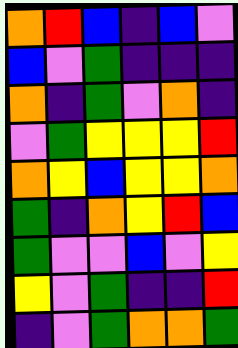[["orange", "red", "blue", "indigo", "blue", "violet"], ["blue", "violet", "green", "indigo", "indigo", "indigo"], ["orange", "indigo", "green", "violet", "orange", "indigo"], ["violet", "green", "yellow", "yellow", "yellow", "red"], ["orange", "yellow", "blue", "yellow", "yellow", "orange"], ["green", "indigo", "orange", "yellow", "red", "blue"], ["green", "violet", "violet", "blue", "violet", "yellow"], ["yellow", "violet", "green", "indigo", "indigo", "red"], ["indigo", "violet", "green", "orange", "orange", "green"]]